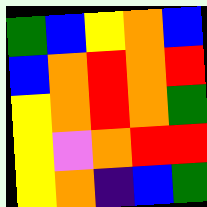[["green", "blue", "yellow", "orange", "blue"], ["blue", "orange", "red", "orange", "red"], ["yellow", "orange", "red", "orange", "green"], ["yellow", "violet", "orange", "red", "red"], ["yellow", "orange", "indigo", "blue", "green"]]